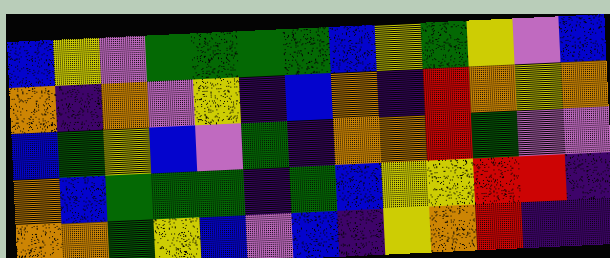[["blue", "yellow", "violet", "green", "green", "green", "green", "blue", "yellow", "green", "yellow", "violet", "blue"], ["orange", "indigo", "orange", "violet", "yellow", "indigo", "blue", "orange", "indigo", "red", "orange", "yellow", "orange"], ["blue", "green", "yellow", "blue", "violet", "green", "indigo", "orange", "orange", "red", "green", "violet", "violet"], ["orange", "blue", "green", "green", "green", "indigo", "green", "blue", "yellow", "yellow", "red", "red", "indigo"], ["orange", "orange", "green", "yellow", "blue", "violet", "blue", "indigo", "yellow", "orange", "red", "indigo", "indigo"]]